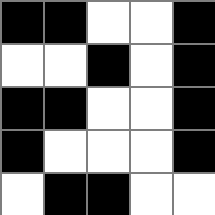[["black", "black", "white", "white", "black"], ["white", "white", "black", "white", "black"], ["black", "black", "white", "white", "black"], ["black", "white", "white", "white", "black"], ["white", "black", "black", "white", "white"]]